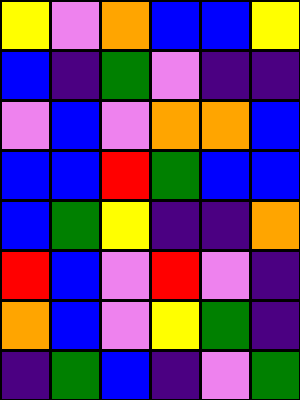[["yellow", "violet", "orange", "blue", "blue", "yellow"], ["blue", "indigo", "green", "violet", "indigo", "indigo"], ["violet", "blue", "violet", "orange", "orange", "blue"], ["blue", "blue", "red", "green", "blue", "blue"], ["blue", "green", "yellow", "indigo", "indigo", "orange"], ["red", "blue", "violet", "red", "violet", "indigo"], ["orange", "blue", "violet", "yellow", "green", "indigo"], ["indigo", "green", "blue", "indigo", "violet", "green"]]